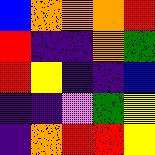[["blue", "orange", "orange", "orange", "red"], ["red", "indigo", "indigo", "orange", "green"], ["red", "yellow", "indigo", "indigo", "blue"], ["indigo", "indigo", "violet", "green", "yellow"], ["indigo", "orange", "red", "red", "yellow"]]